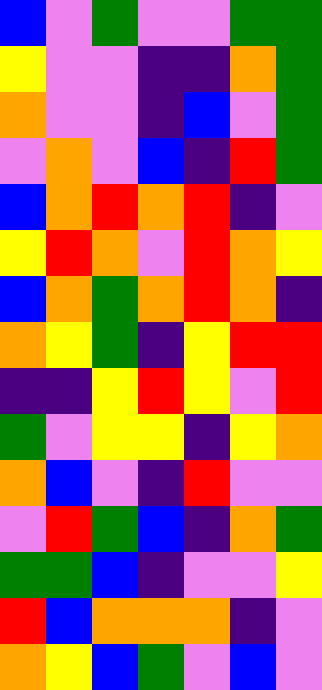[["blue", "violet", "green", "violet", "violet", "green", "green"], ["yellow", "violet", "violet", "indigo", "indigo", "orange", "green"], ["orange", "violet", "violet", "indigo", "blue", "violet", "green"], ["violet", "orange", "violet", "blue", "indigo", "red", "green"], ["blue", "orange", "red", "orange", "red", "indigo", "violet"], ["yellow", "red", "orange", "violet", "red", "orange", "yellow"], ["blue", "orange", "green", "orange", "red", "orange", "indigo"], ["orange", "yellow", "green", "indigo", "yellow", "red", "red"], ["indigo", "indigo", "yellow", "red", "yellow", "violet", "red"], ["green", "violet", "yellow", "yellow", "indigo", "yellow", "orange"], ["orange", "blue", "violet", "indigo", "red", "violet", "violet"], ["violet", "red", "green", "blue", "indigo", "orange", "green"], ["green", "green", "blue", "indigo", "violet", "violet", "yellow"], ["red", "blue", "orange", "orange", "orange", "indigo", "violet"], ["orange", "yellow", "blue", "green", "violet", "blue", "violet"]]